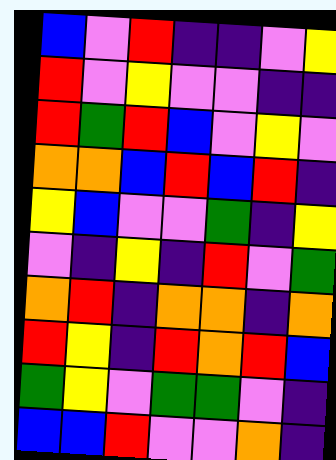[["blue", "violet", "red", "indigo", "indigo", "violet", "yellow"], ["red", "violet", "yellow", "violet", "violet", "indigo", "indigo"], ["red", "green", "red", "blue", "violet", "yellow", "violet"], ["orange", "orange", "blue", "red", "blue", "red", "indigo"], ["yellow", "blue", "violet", "violet", "green", "indigo", "yellow"], ["violet", "indigo", "yellow", "indigo", "red", "violet", "green"], ["orange", "red", "indigo", "orange", "orange", "indigo", "orange"], ["red", "yellow", "indigo", "red", "orange", "red", "blue"], ["green", "yellow", "violet", "green", "green", "violet", "indigo"], ["blue", "blue", "red", "violet", "violet", "orange", "indigo"]]